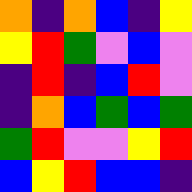[["orange", "indigo", "orange", "blue", "indigo", "yellow"], ["yellow", "red", "green", "violet", "blue", "violet"], ["indigo", "red", "indigo", "blue", "red", "violet"], ["indigo", "orange", "blue", "green", "blue", "green"], ["green", "red", "violet", "violet", "yellow", "red"], ["blue", "yellow", "red", "blue", "blue", "indigo"]]